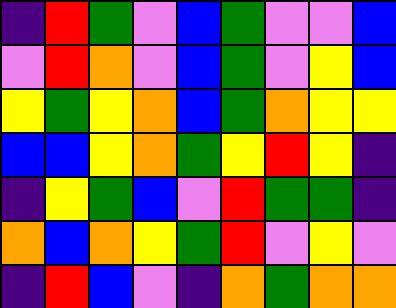[["indigo", "red", "green", "violet", "blue", "green", "violet", "violet", "blue"], ["violet", "red", "orange", "violet", "blue", "green", "violet", "yellow", "blue"], ["yellow", "green", "yellow", "orange", "blue", "green", "orange", "yellow", "yellow"], ["blue", "blue", "yellow", "orange", "green", "yellow", "red", "yellow", "indigo"], ["indigo", "yellow", "green", "blue", "violet", "red", "green", "green", "indigo"], ["orange", "blue", "orange", "yellow", "green", "red", "violet", "yellow", "violet"], ["indigo", "red", "blue", "violet", "indigo", "orange", "green", "orange", "orange"]]